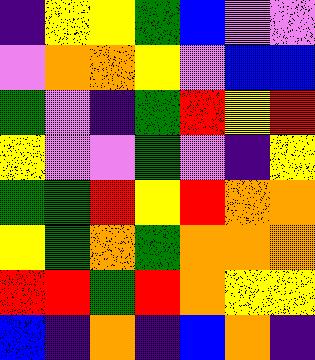[["indigo", "yellow", "yellow", "green", "blue", "violet", "violet"], ["violet", "orange", "orange", "yellow", "violet", "blue", "blue"], ["green", "violet", "indigo", "green", "red", "yellow", "red"], ["yellow", "violet", "violet", "green", "violet", "indigo", "yellow"], ["green", "green", "red", "yellow", "red", "orange", "orange"], ["yellow", "green", "orange", "green", "orange", "orange", "orange"], ["red", "red", "green", "red", "orange", "yellow", "yellow"], ["blue", "indigo", "orange", "indigo", "blue", "orange", "indigo"]]